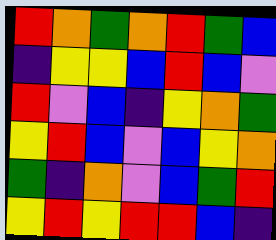[["red", "orange", "green", "orange", "red", "green", "blue"], ["indigo", "yellow", "yellow", "blue", "red", "blue", "violet"], ["red", "violet", "blue", "indigo", "yellow", "orange", "green"], ["yellow", "red", "blue", "violet", "blue", "yellow", "orange"], ["green", "indigo", "orange", "violet", "blue", "green", "red"], ["yellow", "red", "yellow", "red", "red", "blue", "indigo"]]